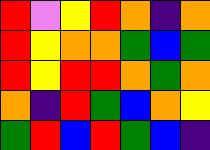[["red", "violet", "yellow", "red", "orange", "indigo", "orange"], ["red", "yellow", "orange", "orange", "green", "blue", "green"], ["red", "yellow", "red", "red", "orange", "green", "orange"], ["orange", "indigo", "red", "green", "blue", "orange", "yellow"], ["green", "red", "blue", "red", "green", "blue", "indigo"]]